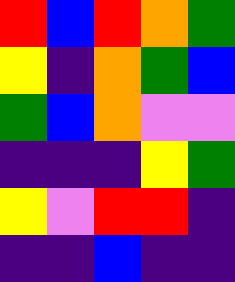[["red", "blue", "red", "orange", "green"], ["yellow", "indigo", "orange", "green", "blue"], ["green", "blue", "orange", "violet", "violet"], ["indigo", "indigo", "indigo", "yellow", "green"], ["yellow", "violet", "red", "red", "indigo"], ["indigo", "indigo", "blue", "indigo", "indigo"]]